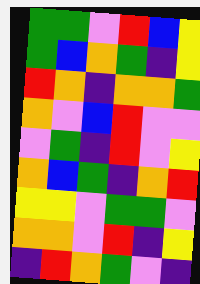[["green", "green", "violet", "red", "blue", "yellow"], ["green", "blue", "orange", "green", "indigo", "yellow"], ["red", "orange", "indigo", "orange", "orange", "green"], ["orange", "violet", "blue", "red", "violet", "violet"], ["violet", "green", "indigo", "red", "violet", "yellow"], ["orange", "blue", "green", "indigo", "orange", "red"], ["yellow", "yellow", "violet", "green", "green", "violet"], ["orange", "orange", "violet", "red", "indigo", "yellow"], ["indigo", "red", "orange", "green", "violet", "indigo"]]